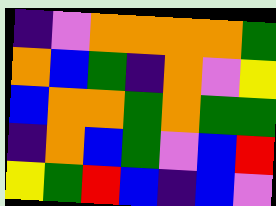[["indigo", "violet", "orange", "orange", "orange", "orange", "green"], ["orange", "blue", "green", "indigo", "orange", "violet", "yellow"], ["blue", "orange", "orange", "green", "orange", "green", "green"], ["indigo", "orange", "blue", "green", "violet", "blue", "red"], ["yellow", "green", "red", "blue", "indigo", "blue", "violet"]]